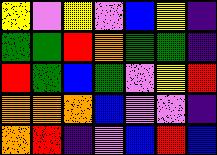[["yellow", "violet", "yellow", "violet", "blue", "yellow", "indigo"], ["green", "green", "red", "orange", "green", "green", "indigo"], ["red", "green", "blue", "green", "violet", "yellow", "red"], ["orange", "orange", "orange", "blue", "violet", "violet", "indigo"], ["orange", "red", "indigo", "violet", "blue", "red", "blue"]]